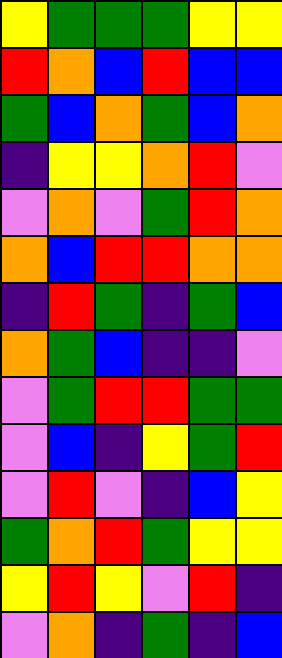[["yellow", "green", "green", "green", "yellow", "yellow"], ["red", "orange", "blue", "red", "blue", "blue"], ["green", "blue", "orange", "green", "blue", "orange"], ["indigo", "yellow", "yellow", "orange", "red", "violet"], ["violet", "orange", "violet", "green", "red", "orange"], ["orange", "blue", "red", "red", "orange", "orange"], ["indigo", "red", "green", "indigo", "green", "blue"], ["orange", "green", "blue", "indigo", "indigo", "violet"], ["violet", "green", "red", "red", "green", "green"], ["violet", "blue", "indigo", "yellow", "green", "red"], ["violet", "red", "violet", "indigo", "blue", "yellow"], ["green", "orange", "red", "green", "yellow", "yellow"], ["yellow", "red", "yellow", "violet", "red", "indigo"], ["violet", "orange", "indigo", "green", "indigo", "blue"]]